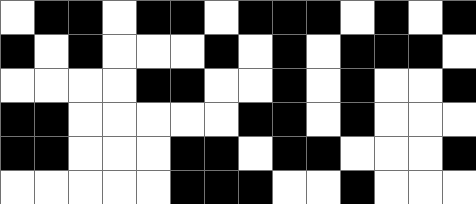[["white", "black", "black", "white", "black", "black", "white", "black", "black", "black", "white", "black", "white", "black"], ["black", "white", "black", "white", "white", "white", "black", "white", "black", "white", "black", "black", "black", "white"], ["white", "white", "white", "white", "black", "black", "white", "white", "black", "white", "black", "white", "white", "black"], ["black", "black", "white", "white", "white", "white", "white", "black", "black", "white", "black", "white", "white", "white"], ["black", "black", "white", "white", "white", "black", "black", "white", "black", "black", "white", "white", "white", "black"], ["white", "white", "white", "white", "white", "black", "black", "black", "white", "white", "black", "white", "white", "white"]]